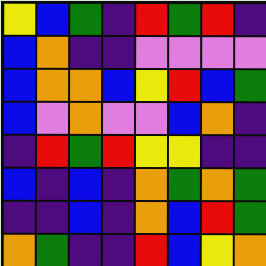[["yellow", "blue", "green", "indigo", "red", "green", "red", "indigo"], ["blue", "orange", "indigo", "indigo", "violet", "violet", "violet", "violet"], ["blue", "orange", "orange", "blue", "yellow", "red", "blue", "green"], ["blue", "violet", "orange", "violet", "violet", "blue", "orange", "indigo"], ["indigo", "red", "green", "red", "yellow", "yellow", "indigo", "indigo"], ["blue", "indigo", "blue", "indigo", "orange", "green", "orange", "green"], ["indigo", "indigo", "blue", "indigo", "orange", "blue", "red", "green"], ["orange", "green", "indigo", "indigo", "red", "blue", "yellow", "orange"]]